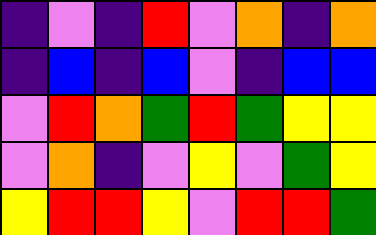[["indigo", "violet", "indigo", "red", "violet", "orange", "indigo", "orange"], ["indigo", "blue", "indigo", "blue", "violet", "indigo", "blue", "blue"], ["violet", "red", "orange", "green", "red", "green", "yellow", "yellow"], ["violet", "orange", "indigo", "violet", "yellow", "violet", "green", "yellow"], ["yellow", "red", "red", "yellow", "violet", "red", "red", "green"]]